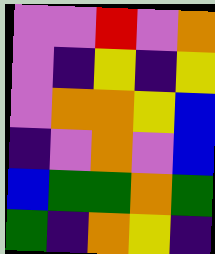[["violet", "violet", "red", "violet", "orange"], ["violet", "indigo", "yellow", "indigo", "yellow"], ["violet", "orange", "orange", "yellow", "blue"], ["indigo", "violet", "orange", "violet", "blue"], ["blue", "green", "green", "orange", "green"], ["green", "indigo", "orange", "yellow", "indigo"]]